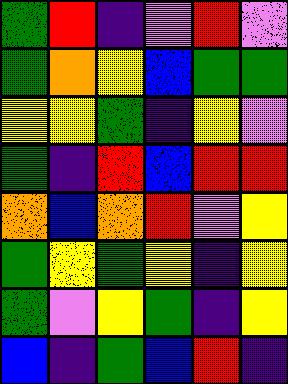[["green", "red", "indigo", "violet", "red", "violet"], ["green", "orange", "yellow", "blue", "green", "green"], ["yellow", "yellow", "green", "indigo", "yellow", "violet"], ["green", "indigo", "red", "blue", "red", "red"], ["orange", "blue", "orange", "red", "violet", "yellow"], ["green", "yellow", "green", "yellow", "indigo", "yellow"], ["green", "violet", "yellow", "green", "indigo", "yellow"], ["blue", "indigo", "green", "blue", "red", "indigo"]]